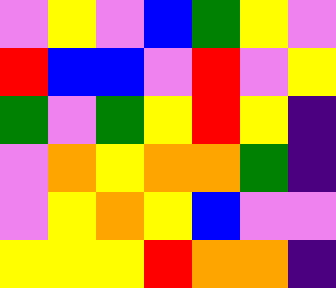[["violet", "yellow", "violet", "blue", "green", "yellow", "violet"], ["red", "blue", "blue", "violet", "red", "violet", "yellow"], ["green", "violet", "green", "yellow", "red", "yellow", "indigo"], ["violet", "orange", "yellow", "orange", "orange", "green", "indigo"], ["violet", "yellow", "orange", "yellow", "blue", "violet", "violet"], ["yellow", "yellow", "yellow", "red", "orange", "orange", "indigo"]]